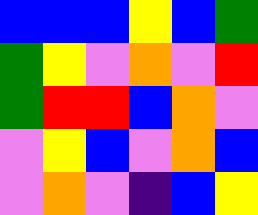[["blue", "blue", "blue", "yellow", "blue", "green"], ["green", "yellow", "violet", "orange", "violet", "red"], ["green", "red", "red", "blue", "orange", "violet"], ["violet", "yellow", "blue", "violet", "orange", "blue"], ["violet", "orange", "violet", "indigo", "blue", "yellow"]]